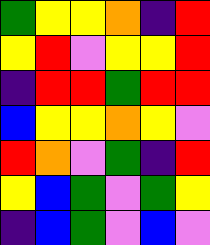[["green", "yellow", "yellow", "orange", "indigo", "red"], ["yellow", "red", "violet", "yellow", "yellow", "red"], ["indigo", "red", "red", "green", "red", "red"], ["blue", "yellow", "yellow", "orange", "yellow", "violet"], ["red", "orange", "violet", "green", "indigo", "red"], ["yellow", "blue", "green", "violet", "green", "yellow"], ["indigo", "blue", "green", "violet", "blue", "violet"]]